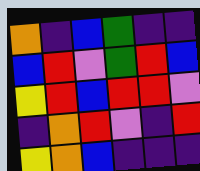[["orange", "indigo", "blue", "green", "indigo", "indigo"], ["blue", "red", "violet", "green", "red", "blue"], ["yellow", "red", "blue", "red", "red", "violet"], ["indigo", "orange", "red", "violet", "indigo", "red"], ["yellow", "orange", "blue", "indigo", "indigo", "indigo"]]